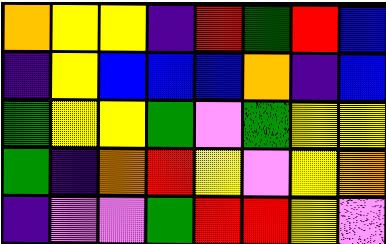[["orange", "yellow", "yellow", "indigo", "red", "green", "red", "blue"], ["indigo", "yellow", "blue", "blue", "blue", "orange", "indigo", "blue"], ["green", "yellow", "yellow", "green", "violet", "green", "yellow", "yellow"], ["green", "indigo", "orange", "red", "yellow", "violet", "yellow", "orange"], ["indigo", "violet", "violet", "green", "red", "red", "yellow", "violet"]]